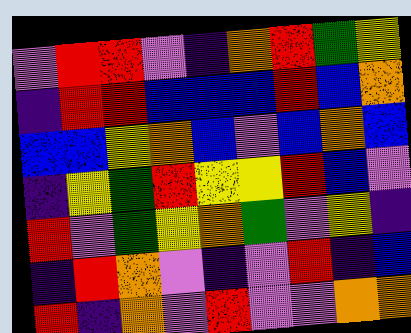[["violet", "red", "red", "violet", "indigo", "orange", "red", "green", "yellow"], ["indigo", "red", "red", "blue", "blue", "blue", "red", "blue", "orange"], ["blue", "blue", "yellow", "orange", "blue", "violet", "blue", "orange", "blue"], ["indigo", "yellow", "green", "red", "yellow", "yellow", "red", "blue", "violet"], ["red", "violet", "green", "yellow", "orange", "green", "violet", "yellow", "indigo"], ["indigo", "red", "orange", "violet", "indigo", "violet", "red", "indigo", "blue"], ["red", "indigo", "orange", "violet", "red", "violet", "violet", "orange", "orange"]]